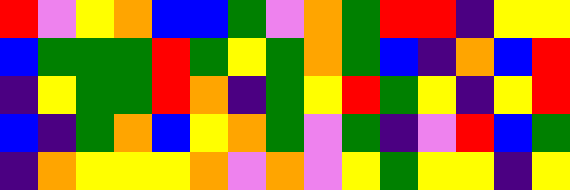[["red", "violet", "yellow", "orange", "blue", "blue", "green", "violet", "orange", "green", "red", "red", "indigo", "yellow", "yellow"], ["blue", "green", "green", "green", "red", "green", "yellow", "green", "orange", "green", "blue", "indigo", "orange", "blue", "red"], ["indigo", "yellow", "green", "green", "red", "orange", "indigo", "green", "yellow", "red", "green", "yellow", "indigo", "yellow", "red"], ["blue", "indigo", "green", "orange", "blue", "yellow", "orange", "green", "violet", "green", "indigo", "violet", "red", "blue", "green"], ["indigo", "orange", "yellow", "yellow", "yellow", "orange", "violet", "orange", "violet", "yellow", "green", "yellow", "yellow", "indigo", "yellow"]]